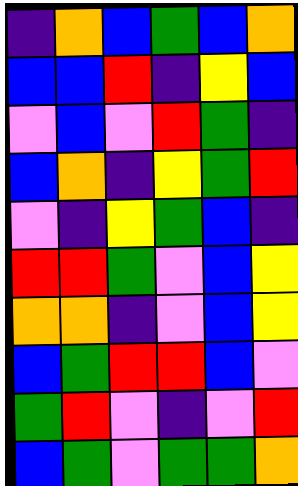[["indigo", "orange", "blue", "green", "blue", "orange"], ["blue", "blue", "red", "indigo", "yellow", "blue"], ["violet", "blue", "violet", "red", "green", "indigo"], ["blue", "orange", "indigo", "yellow", "green", "red"], ["violet", "indigo", "yellow", "green", "blue", "indigo"], ["red", "red", "green", "violet", "blue", "yellow"], ["orange", "orange", "indigo", "violet", "blue", "yellow"], ["blue", "green", "red", "red", "blue", "violet"], ["green", "red", "violet", "indigo", "violet", "red"], ["blue", "green", "violet", "green", "green", "orange"]]